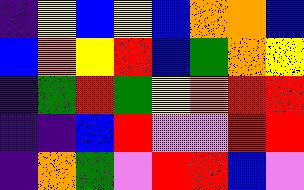[["indigo", "yellow", "blue", "yellow", "blue", "orange", "orange", "blue"], ["blue", "orange", "yellow", "red", "blue", "green", "orange", "yellow"], ["indigo", "green", "red", "green", "yellow", "orange", "red", "red"], ["indigo", "indigo", "blue", "red", "violet", "violet", "red", "red"], ["indigo", "orange", "green", "violet", "red", "red", "blue", "violet"]]